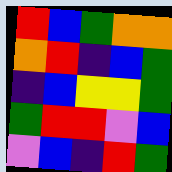[["red", "blue", "green", "orange", "orange"], ["orange", "red", "indigo", "blue", "green"], ["indigo", "blue", "yellow", "yellow", "green"], ["green", "red", "red", "violet", "blue"], ["violet", "blue", "indigo", "red", "green"]]